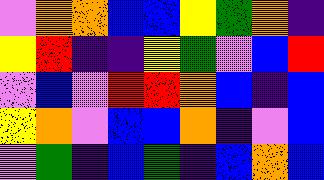[["violet", "orange", "orange", "blue", "blue", "yellow", "green", "orange", "indigo"], ["yellow", "red", "indigo", "indigo", "yellow", "green", "violet", "blue", "red"], ["violet", "blue", "violet", "red", "red", "orange", "blue", "indigo", "blue"], ["yellow", "orange", "violet", "blue", "blue", "orange", "indigo", "violet", "blue"], ["violet", "green", "indigo", "blue", "green", "indigo", "blue", "orange", "blue"]]